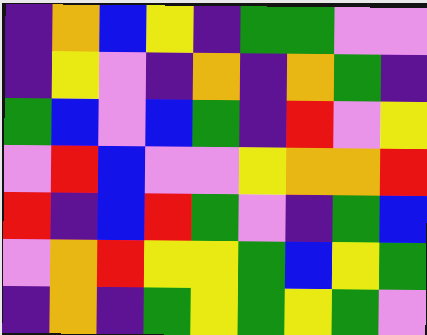[["indigo", "orange", "blue", "yellow", "indigo", "green", "green", "violet", "violet"], ["indigo", "yellow", "violet", "indigo", "orange", "indigo", "orange", "green", "indigo"], ["green", "blue", "violet", "blue", "green", "indigo", "red", "violet", "yellow"], ["violet", "red", "blue", "violet", "violet", "yellow", "orange", "orange", "red"], ["red", "indigo", "blue", "red", "green", "violet", "indigo", "green", "blue"], ["violet", "orange", "red", "yellow", "yellow", "green", "blue", "yellow", "green"], ["indigo", "orange", "indigo", "green", "yellow", "green", "yellow", "green", "violet"]]